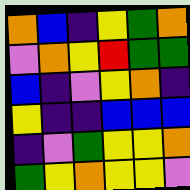[["orange", "blue", "indigo", "yellow", "green", "orange"], ["violet", "orange", "yellow", "red", "green", "green"], ["blue", "indigo", "violet", "yellow", "orange", "indigo"], ["yellow", "indigo", "indigo", "blue", "blue", "blue"], ["indigo", "violet", "green", "yellow", "yellow", "orange"], ["green", "yellow", "orange", "yellow", "yellow", "violet"]]